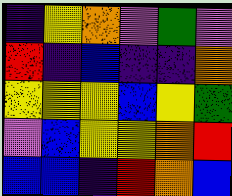[["indigo", "yellow", "orange", "violet", "green", "violet"], ["red", "indigo", "blue", "indigo", "indigo", "orange"], ["yellow", "yellow", "yellow", "blue", "yellow", "green"], ["violet", "blue", "yellow", "yellow", "orange", "red"], ["blue", "blue", "indigo", "red", "orange", "blue"]]